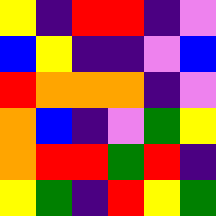[["yellow", "indigo", "red", "red", "indigo", "violet"], ["blue", "yellow", "indigo", "indigo", "violet", "blue"], ["red", "orange", "orange", "orange", "indigo", "violet"], ["orange", "blue", "indigo", "violet", "green", "yellow"], ["orange", "red", "red", "green", "red", "indigo"], ["yellow", "green", "indigo", "red", "yellow", "green"]]